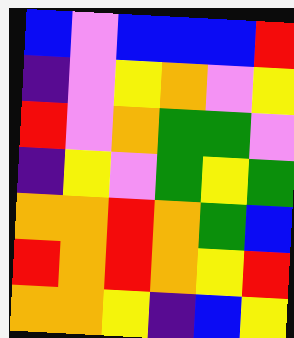[["blue", "violet", "blue", "blue", "blue", "red"], ["indigo", "violet", "yellow", "orange", "violet", "yellow"], ["red", "violet", "orange", "green", "green", "violet"], ["indigo", "yellow", "violet", "green", "yellow", "green"], ["orange", "orange", "red", "orange", "green", "blue"], ["red", "orange", "red", "orange", "yellow", "red"], ["orange", "orange", "yellow", "indigo", "blue", "yellow"]]